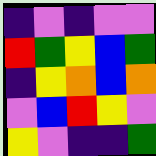[["indigo", "violet", "indigo", "violet", "violet"], ["red", "green", "yellow", "blue", "green"], ["indigo", "yellow", "orange", "blue", "orange"], ["violet", "blue", "red", "yellow", "violet"], ["yellow", "violet", "indigo", "indigo", "green"]]